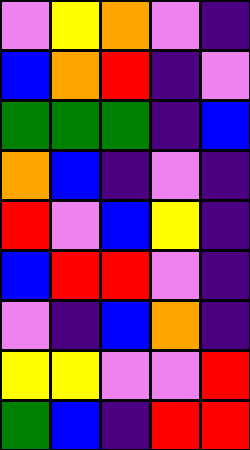[["violet", "yellow", "orange", "violet", "indigo"], ["blue", "orange", "red", "indigo", "violet"], ["green", "green", "green", "indigo", "blue"], ["orange", "blue", "indigo", "violet", "indigo"], ["red", "violet", "blue", "yellow", "indigo"], ["blue", "red", "red", "violet", "indigo"], ["violet", "indigo", "blue", "orange", "indigo"], ["yellow", "yellow", "violet", "violet", "red"], ["green", "blue", "indigo", "red", "red"]]